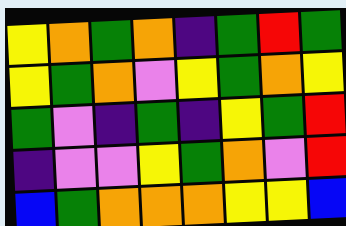[["yellow", "orange", "green", "orange", "indigo", "green", "red", "green"], ["yellow", "green", "orange", "violet", "yellow", "green", "orange", "yellow"], ["green", "violet", "indigo", "green", "indigo", "yellow", "green", "red"], ["indigo", "violet", "violet", "yellow", "green", "orange", "violet", "red"], ["blue", "green", "orange", "orange", "orange", "yellow", "yellow", "blue"]]